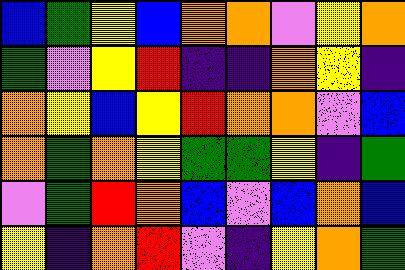[["blue", "green", "yellow", "blue", "orange", "orange", "violet", "yellow", "orange"], ["green", "violet", "yellow", "red", "indigo", "indigo", "orange", "yellow", "indigo"], ["orange", "yellow", "blue", "yellow", "red", "orange", "orange", "violet", "blue"], ["orange", "green", "orange", "yellow", "green", "green", "yellow", "indigo", "green"], ["violet", "green", "red", "orange", "blue", "violet", "blue", "orange", "blue"], ["yellow", "indigo", "orange", "red", "violet", "indigo", "yellow", "orange", "green"]]